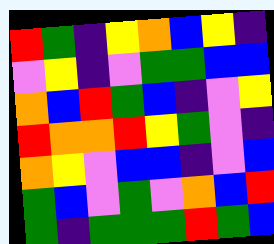[["red", "green", "indigo", "yellow", "orange", "blue", "yellow", "indigo"], ["violet", "yellow", "indigo", "violet", "green", "green", "blue", "blue"], ["orange", "blue", "red", "green", "blue", "indigo", "violet", "yellow"], ["red", "orange", "orange", "red", "yellow", "green", "violet", "indigo"], ["orange", "yellow", "violet", "blue", "blue", "indigo", "violet", "blue"], ["green", "blue", "violet", "green", "violet", "orange", "blue", "red"], ["green", "indigo", "green", "green", "green", "red", "green", "blue"]]